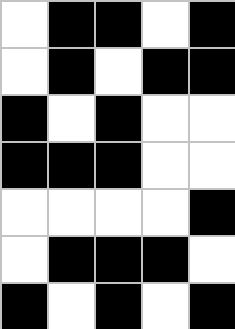[["white", "black", "black", "white", "black"], ["white", "black", "white", "black", "black"], ["black", "white", "black", "white", "white"], ["black", "black", "black", "white", "white"], ["white", "white", "white", "white", "black"], ["white", "black", "black", "black", "white"], ["black", "white", "black", "white", "black"]]